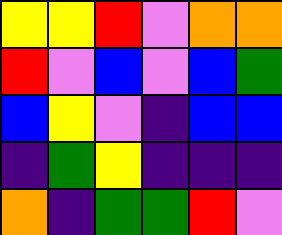[["yellow", "yellow", "red", "violet", "orange", "orange"], ["red", "violet", "blue", "violet", "blue", "green"], ["blue", "yellow", "violet", "indigo", "blue", "blue"], ["indigo", "green", "yellow", "indigo", "indigo", "indigo"], ["orange", "indigo", "green", "green", "red", "violet"]]